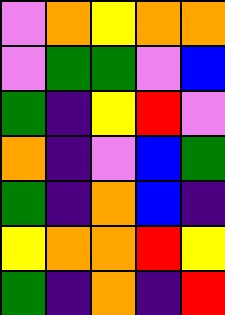[["violet", "orange", "yellow", "orange", "orange"], ["violet", "green", "green", "violet", "blue"], ["green", "indigo", "yellow", "red", "violet"], ["orange", "indigo", "violet", "blue", "green"], ["green", "indigo", "orange", "blue", "indigo"], ["yellow", "orange", "orange", "red", "yellow"], ["green", "indigo", "orange", "indigo", "red"]]